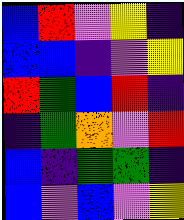[["blue", "red", "violet", "yellow", "indigo"], ["blue", "blue", "indigo", "violet", "yellow"], ["red", "green", "blue", "red", "indigo"], ["indigo", "green", "orange", "violet", "red"], ["blue", "indigo", "green", "green", "indigo"], ["blue", "violet", "blue", "violet", "yellow"]]